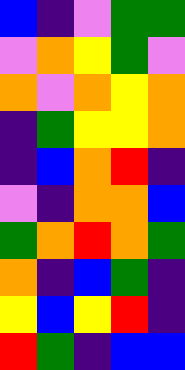[["blue", "indigo", "violet", "green", "green"], ["violet", "orange", "yellow", "green", "violet"], ["orange", "violet", "orange", "yellow", "orange"], ["indigo", "green", "yellow", "yellow", "orange"], ["indigo", "blue", "orange", "red", "indigo"], ["violet", "indigo", "orange", "orange", "blue"], ["green", "orange", "red", "orange", "green"], ["orange", "indigo", "blue", "green", "indigo"], ["yellow", "blue", "yellow", "red", "indigo"], ["red", "green", "indigo", "blue", "blue"]]